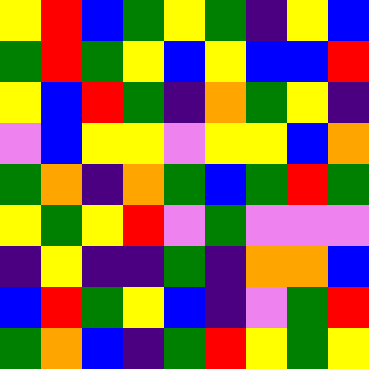[["yellow", "red", "blue", "green", "yellow", "green", "indigo", "yellow", "blue"], ["green", "red", "green", "yellow", "blue", "yellow", "blue", "blue", "red"], ["yellow", "blue", "red", "green", "indigo", "orange", "green", "yellow", "indigo"], ["violet", "blue", "yellow", "yellow", "violet", "yellow", "yellow", "blue", "orange"], ["green", "orange", "indigo", "orange", "green", "blue", "green", "red", "green"], ["yellow", "green", "yellow", "red", "violet", "green", "violet", "violet", "violet"], ["indigo", "yellow", "indigo", "indigo", "green", "indigo", "orange", "orange", "blue"], ["blue", "red", "green", "yellow", "blue", "indigo", "violet", "green", "red"], ["green", "orange", "blue", "indigo", "green", "red", "yellow", "green", "yellow"]]